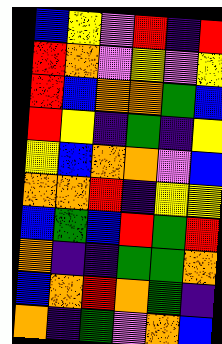[["blue", "yellow", "violet", "red", "indigo", "red"], ["red", "orange", "violet", "yellow", "violet", "yellow"], ["red", "blue", "orange", "orange", "green", "blue"], ["red", "yellow", "indigo", "green", "indigo", "yellow"], ["yellow", "blue", "orange", "orange", "violet", "blue"], ["orange", "orange", "red", "indigo", "yellow", "yellow"], ["blue", "green", "blue", "red", "green", "red"], ["orange", "indigo", "indigo", "green", "green", "orange"], ["blue", "orange", "red", "orange", "green", "indigo"], ["orange", "indigo", "green", "violet", "orange", "blue"]]